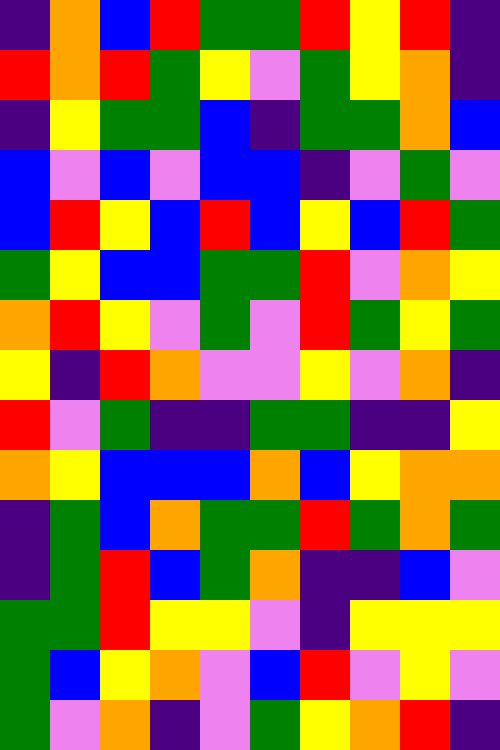[["indigo", "orange", "blue", "red", "green", "green", "red", "yellow", "red", "indigo"], ["red", "orange", "red", "green", "yellow", "violet", "green", "yellow", "orange", "indigo"], ["indigo", "yellow", "green", "green", "blue", "indigo", "green", "green", "orange", "blue"], ["blue", "violet", "blue", "violet", "blue", "blue", "indigo", "violet", "green", "violet"], ["blue", "red", "yellow", "blue", "red", "blue", "yellow", "blue", "red", "green"], ["green", "yellow", "blue", "blue", "green", "green", "red", "violet", "orange", "yellow"], ["orange", "red", "yellow", "violet", "green", "violet", "red", "green", "yellow", "green"], ["yellow", "indigo", "red", "orange", "violet", "violet", "yellow", "violet", "orange", "indigo"], ["red", "violet", "green", "indigo", "indigo", "green", "green", "indigo", "indigo", "yellow"], ["orange", "yellow", "blue", "blue", "blue", "orange", "blue", "yellow", "orange", "orange"], ["indigo", "green", "blue", "orange", "green", "green", "red", "green", "orange", "green"], ["indigo", "green", "red", "blue", "green", "orange", "indigo", "indigo", "blue", "violet"], ["green", "green", "red", "yellow", "yellow", "violet", "indigo", "yellow", "yellow", "yellow"], ["green", "blue", "yellow", "orange", "violet", "blue", "red", "violet", "yellow", "violet"], ["green", "violet", "orange", "indigo", "violet", "green", "yellow", "orange", "red", "indigo"]]